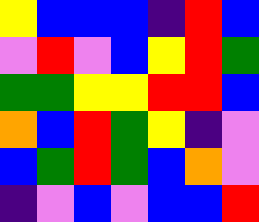[["yellow", "blue", "blue", "blue", "indigo", "red", "blue"], ["violet", "red", "violet", "blue", "yellow", "red", "green"], ["green", "green", "yellow", "yellow", "red", "red", "blue"], ["orange", "blue", "red", "green", "yellow", "indigo", "violet"], ["blue", "green", "red", "green", "blue", "orange", "violet"], ["indigo", "violet", "blue", "violet", "blue", "blue", "red"]]